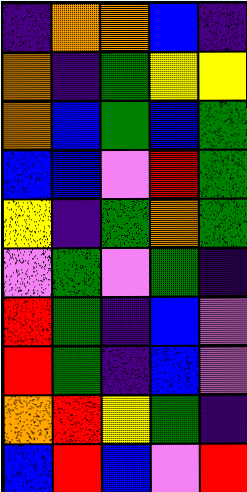[["indigo", "orange", "orange", "blue", "indigo"], ["orange", "indigo", "green", "yellow", "yellow"], ["orange", "blue", "green", "blue", "green"], ["blue", "blue", "violet", "red", "green"], ["yellow", "indigo", "green", "orange", "green"], ["violet", "green", "violet", "green", "indigo"], ["red", "green", "indigo", "blue", "violet"], ["red", "green", "indigo", "blue", "violet"], ["orange", "red", "yellow", "green", "indigo"], ["blue", "red", "blue", "violet", "red"]]